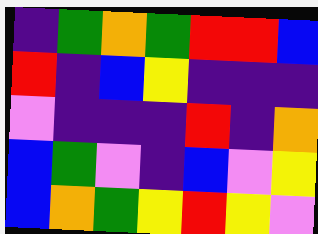[["indigo", "green", "orange", "green", "red", "red", "blue"], ["red", "indigo", "blue", "yellow", "indigo", "indigo", "indigo"], ["violet", "indigo", "indigo", "indigo", "red", "indigo", "orange"], ["blue", "green", "violet", "indigo", "blue", "violet", "yellow"], ["blue", "orange", "green", "yellow", "red", "yellow", "violet"]]